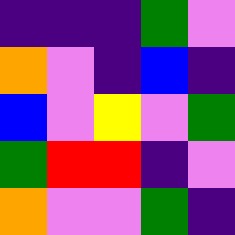[["indigo", "indigo", "indigo", "green", "violet"], ["orange", "violet", "indigo", "blue", "indigo"], ["blue", "violet", "yellow", "violet", "green"], ["green", "red", "red", "indigo", "violet"], ["orange", "violet", "violet", "green", "indigo"]]